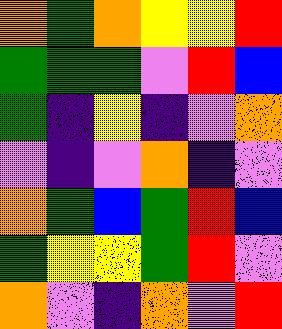[["orange", "green", "orange", "yellow", "yellow", "red"], ["green", "green", "green", "violet", "red", "blue"], ["green", "indigo", "yellow", "indigo", "violet", "orange"], ["violet", "indigo", "violet", "orange", "indigo", "violet"], ["orange", "green", "blue", "green", "red", "blue"], ["green", "yellow", "yellow", "green", "red", "violet"], ["orange", "violet", "indigo", "orange", "violet", "red"]]